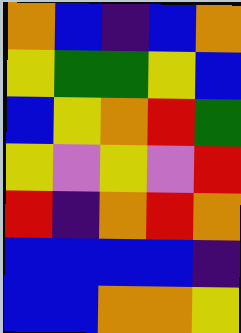[["orange", "blue", "indigo", "blue", "orange"], ["yellow", "green", "green", "yellow", "blue"], ["blue", "yellow", "orange", "red", "green"], ["yellow", "violet", "yellow", "violet", "red"], ["red", "indigo", "orange", "red", "orange"], ["blue", "blue", "blue", "blue", "indigo"], ["blue", "blue", "orange", "orange", "yellow"]]